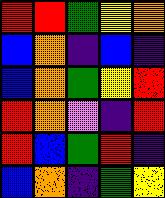[["red", "red", "green", "yellow", "orange"], ["blue", "orange", "indigo", "blue", "indigo"], ["blue", "orange", "green", "yellow", "red"], ["red", "orange", "violet", "indigo", "red"], ["red", "blue", "green", "red", "indigo"], ["blue", "orange", "indigo", "green", "yellow"]]